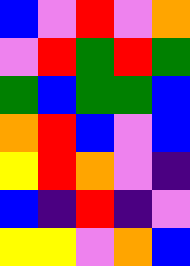[["blue", "violet", "red", "violet", "orange"], ["violet", "red", "green", "red", "green"], ["green", "blue", "green", "green", "blue"], ["orange", "red", "blue", "violet", "blue"], ["yellow", "red", "orange", "violet", "indigo"], ["blue", "indigo", "red", "indigo", "violet"], ["yellow", "yellow", "violet", "orange", "blue"]]